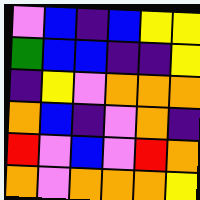[["violet", "blue", "indigo", "blue", "yellow", "yellow"], ["green", "blue", "blue", "indigo", "indigo", "yellow"], ["indigo", "yellow", "violet", "orange", "orange", "orange"], ["orange", "blue", "indigo", "violet", "orange", "indigo"], ["red", "violet", "blue", "violet", "red", "orange"], ["orange", "violet", "orange", "orange", "orange", "yellow"]]